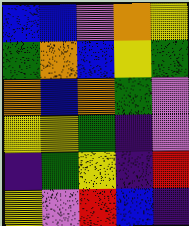[["blue", "blue", "violet", "orange", "yellow"], ["green", "orange", "blue", "yellow", "green"], ["orange", "blue", "orange", "green", "violet"], ["yellow", "yellow", "green", "indigo", "violet"], ["indigo", "green", "yellow", "indigo", "red"], ["yellow", "violet", "red", "blue", "indigo"]]